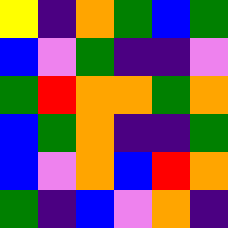[["yellow", "indigo", "orange", "green", "blue", "green"], ["blue", "violet", "green", "indigo", "indigo", "violet"], ["green", "red", "orange", "orange", "green", "orange"], ["blue", "green", "orange", "indigo", "indigo", "green"], ["blue", "violet", "orange", "blue", "red", "orange"], ["green", "indigo", "blue", "violet", "orange", "indigo"]]